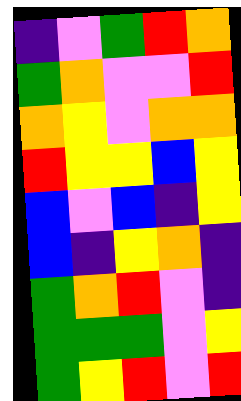[["indigo", "violet", "green", "red", "orange"], ["green", "orange", "violet", "violet", "red"], ["orange", "yellow", "violet", "orange", "orange"], ["red", "yellow", "yellow", "blue", "yellow"], ["blue", "violet", "blue", "indigo", "yellow"], ["blue", "indigo", "yellow", "orange", "indigo"], ["green", "orange", "red", "violet", "indigo"], ["green", "green", "green", "violet", "yellow"], ["green", "yellow", "red", "violet", "red"]]